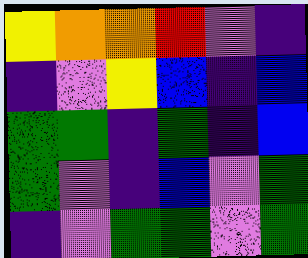[["yellow", "orange", "orange", "red", "violet", "indigo"], ["indigo", "violet", "yellow", "blue", "indigo", "blue"], ["green", "green", "indigo", "green", "indigo", "blue"], ["green", "violet", "indigo", "blue", "violet", "green"], ["indigo", "violet", "green", "green", "violet", "green"]]